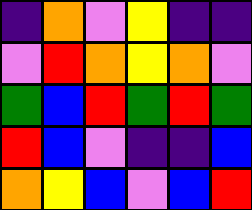[["indigo", "orange", "violet", "yellow", "indigo", "indigo"], ["violet", "red", "orange", "yellow", "orange", "violet"], ["green", "blue", "red", "green", "red", "green"], ["red", "blue", "violet", "indigo", "indigo", "blue"], ["orange", "yellow", "blue", "violet", "blue", "red"]]